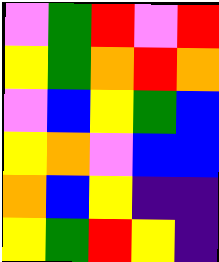[["violet", "green", "red", "violet", "red"], ["yellow", "green", "orange", "red", "orange"], ["violet", "blue", "yellow", "green", "blue"], ["yellow", "orange", "violet", "blue", "blue"], ["orange", "blue", "yellow", "indigo", "indigo"], ["yellow", "green", "red", "yellow", "indigo"]]